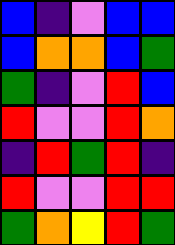[["blue", "indigo", "violet", "blue", "blue"], ["blue", "orange", "orange", "blue", "green"], ["green", "indigo", "violet", "red", "blue"], ["red", "violet", "violet", "red", "orange"], ["indigo", "red", "green", "red", "indigo"], ["red", "violet", "violet", "red", "red"], ["green", "orange", "yellow", "red", "green"]]